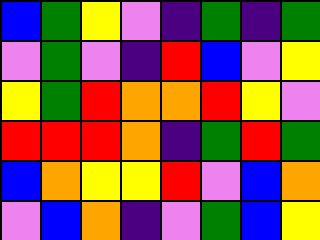[["blue", "green", "yellow", "violet", "indigo", "green", "indigo", "green"], ["violet", "green", "violet", "indigo", "red", "blue", "violet", "yellow"], ["yellow", "green", "red", "orange", "orange", "red", "yellow", "violet"], ["red", "red", "red", "orange", "indigo", "green", "red", "green"], ["blue", "orange", "yellow", "yellow", "red", "violet", "blue", "orange"], ["violet", "blue", "orange", "indigo", "violet", "green", "blue", "yellow"]]